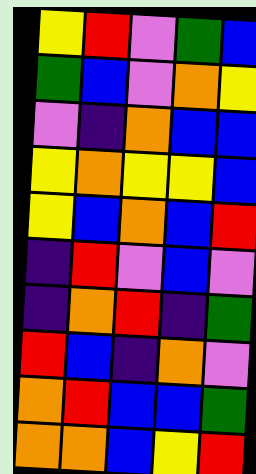[["yellow", "red", "violet", "green", "blue"], ["green", "blue", "violet", "orange", "yellow"], ["violet", "indigo", "orange", "blue", "blue"], ["yellow", "orange", "yellow", "yellow", "blue"], ["yellow", "blue", "orange", "blue", "red"], ["indigo", "red", "violet", "blue", "violet"], ["indigo", "orange", "red", "indigo", "green"], ["red", "blue", "indigo", "orange", "violet"], ["orange", "red", "blue", "blue", "green"], ["orange", "orange", "blue", "yellow", "red"]]